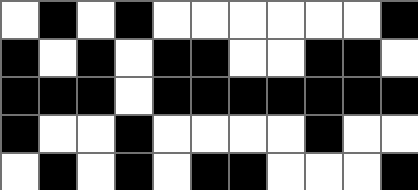[["white", "black", "white", "black", "white", "white", "white", "white", "white", "white", "black"], ["black", "white", "black", "white", "black", "black", "white", "white", "black", "black", "white"], ["black", "black", "black", "white", "black", "black", "black", "black", "black", "black", "black"], ["black", "white", "white", "black", "white", "white", "white", "white", "black", "white", "white"], ["white", "black", "white", "black", "white", "black", "black", "white", "white", "white", "black"]]